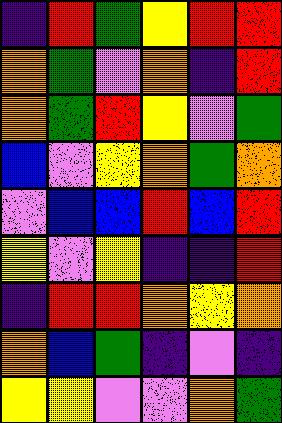[["indigo", "red", "green", "yellow", "red", "red"], ["orange", "green", "violet", "orange", "indigo", "red"], ["orange", "green", "red", "yellow", "violet", "green"], ["blue", "violet", "yellow", "orange", "green", "orange"], ["violet", "blue", "blue", "red", "blue", "red"], ["yellow", "violet", "yellow", "indigo", "indigo", "red"], ["indigo", "red", "red", "orange", "yellow", "orange"], ["orange", "blue", "green", "indigo", "violet", "indigo"], ["yellow", "yellow", "violet", "violet", "orange", "green"]]